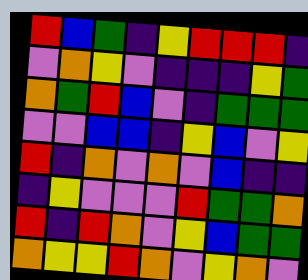[["red", "blue", "green", "indigo", "yellow", "red", "red", "red", "indigo"], ["violet", "orange", "yellow", "violet", "indigo", "indigo", "indigo", "yellow", "green"], ["orange", "green", "red", "blue", "violet", "indigo", "green", "green", "green"], ["violet", "violet", "blue", "blue", "indigo", "yellow", "blue", "violet", "yellow"], ["red", "indigo", "orange", "violet", "orange", "violet", "blue", "indigo", "indigo"], ["indigo", "yellow", "violet", "violet", "violet", "red", "green", "green", "orange"], ["red", "indigo", "red", "orange", "violet", "yellow", "blue", "green", "green"], ["orange", "yellow", "yellow", "red", "orange", "violet", "yellow", "orange", "violet"]]